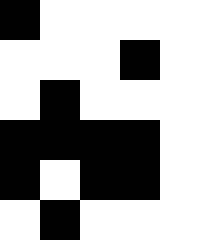[["black", "white", "white", "white", "white"], ["white", "white", "white", "black", "white"], ["white", "black", "white", "white", "white"], ["black", "black", "black", "black", "white"], ["black", "white", "black", "black", "white"], ["white", "black", "white", "white", "white"]]